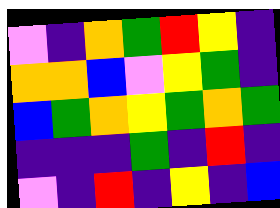[["violet", "indigo", "orange", "green", "red", "yellow", "indigo"], ["orange", "orange", "blue", "violet", "yellow", "green", "indigo"], ["blue", "green", "orange", "yellow", "green", "orange", "green"], ["indigo", "indigo", "indigo", "green", "indigo", "red", "indigo"], ["violet", "indigo", "red", "indigo", "yellow", "indigo", "blue"]]